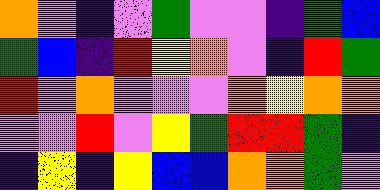[["orange", "violet", "indigo", "violet", "green", "violet", "violet", "indigo", "green", "blue"], ["green", "blue", "indigo", "red", "yellow", "orange", "violet", "indigo", "red", "green"], ["red", "violet", "orange", "violet", "violet", "violet", "orange", "yellow", "orange", "orange"], ["violet", "violet", "red", "violet", "yellow", "green", "red", "red", "green", "indigo"], ["indigo", "yellow", "indigo", "yellow", "blue", "blue", "orange", "orange", "green", "violet"]]